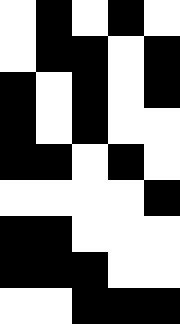[["white", "black", "white", "black", "white"], ["white", "black", "black", "white", "black"], ["black", "white", "black", "white", "black"], ["black", "white", "black", "white", "white"], ["black", "black", "white", "black", "white"], ["white", "white", "white", "white", "black"], ["black", "black", "white", "white", "white"], ["black", "black", "black", "white", "white"], ["white", "white", "black", "black", "black"]]